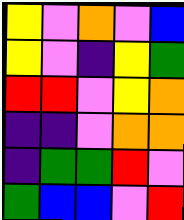[["yellow", "violet", "orange", "violet", "blue"], ["yellow", "violet", "indigo", "yellow", "green"], ["red", "red", "violet", "yellow", "orange"], ["indigo", "indigo", "violet", "orange", "orange"], ["indigo", "green", "green", "red", "violet"], ["green", "blue", "blue", "violet", "red"]]